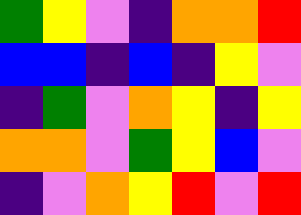[["green", "yellow", "violet", "indigo", "orange", "orange", "red"], ["blue", "blue", "indigo", "blue", "indigo", "yellow", "violet"], ["indigo", "green", "violet", "orange", "yellow", "indigo", "yellow"], ["orange", "orange", "violet", "green", "yellow", "blue", "violet"], ["indigo", "violet", "orange", "yellow", "red", "violet", "red"]]